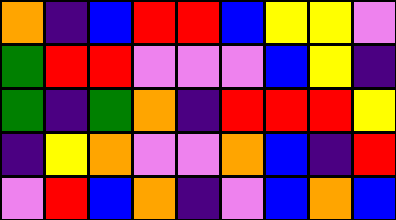[["orange", "indigo", "blue", "red", "red", "blue", "yellow", "yellow", "violet"], ["green", "red", "red", "violet", "violet", "violet", "blue", "yellow", "indigo"], ["green", "indigo", "green", "orange", "indigo", "red", "red", "red", "yellow"], ["indigo", "yellow", "orange", "violet", "violet", "orange", "blue", "indigo", "red"], ["violet", "red", "blue", "orange", "indigo", "violet", "blue", "orange", "blue"]]